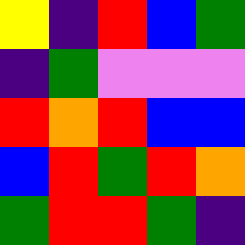[["yellow", "indigo", "red", "blue", "green"], ["indigo", "green", "violet", "violet", "violet"], ["red", "orange", "red", "blue", "blue"], ["blue", "red", "green", "red", "orange"], ["green", "red", "red", "green", "indigo"]]